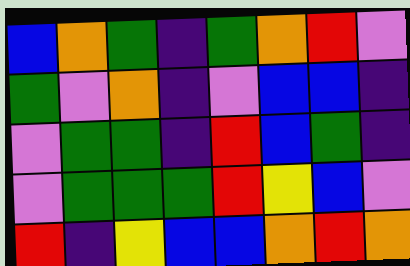[["blue", "orange", "green", "indigo", "green", "orange", "red", "violet"], ["green", "violet", "orange", "indigo", "violet", "blue", "blue", "indigo"], ["violet", "green", "green", "indigo", "red", "blue", "green", "indigo"], ["violet", "green", "green", "green", "red", "yellow", "blue", "violet"], ["red", "indigo", "yellow", "blue", "blue", "orange", "red", "orange"]]